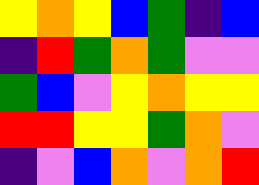[["yellow", "orange", "yellow", "blue", "green", "indigo", "blue"], ["indigo", "red", "green", "orange", "green", "violet", "violet"], ["green", "blue", "violet", "yellow", "orange", "yellow", "yellow"], ["red", "red", "yellow", "yellow", "green", "orange", "violet"], ["indigo", "violet", "blue", "orange", "violet", "orange", "red"]]